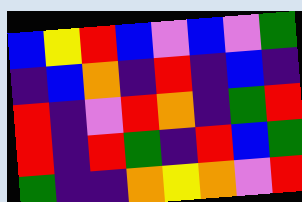[["blue", "yellow", "red", "blue", "violet", "blue", "violet", "green"], ["indigo", "blue", "orange", "indigo", "red", "indigo", "blue", "indigo"], ["red", "indigo", "violet", "red", "orange", "indigo", "green", "red"], ["red", "indigo", "red", "green", "indigo", "red", "blue", "green"], ["green", "indigo", "indigo", "orange", "yellow", "orange", "violet", "red"]]